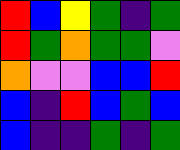[["red", "blue", "yellow", "green", "indigo", "green"], ["red", "green", "orange", "green", "green", "violet"], ["orange", "violet", "violet", "blue", "blue", "red"], ["blue", "indigo", "red", "blue", "green", "blue"], ["blue", "indigo", "indigo", "green", "indigo", "green"]]